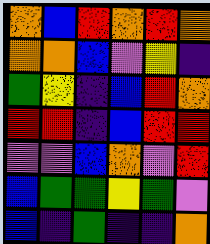[["orange", "blue", "red", "orange", "red", "orange"], ["orange", "orange", "blue", "violet", "yellow", "indigo"], ["green", "yellow", "indigo", "blue", "red", "orange"], ["red", "red", "indigo", "blue", "red", "red"], ["violet", "violet", "blue", "orange", "violet", "red"], ["blue", "green", "green", "yellow", "green", "violet"], ["blue", "indigo", "green", "indigo", "indigo", "orange"]]